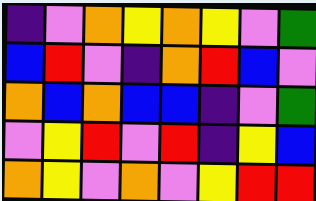[["indigo", "violet", "orange", "yellow", "orange", "yellow", "violet", "green"], ["blue", "red", "violet", "indigo", "orange", "red", "blue", "violet"], ["orange", "blue", "orange", "blue", "blue", "indigo", "violet", "green"], ["violet", "yellow", "red", "violet", "red", "indigo", "yellow", "blue"], ["orange", "yellow", "violet", "orange", "violet", "yellow", "red", "red"]]